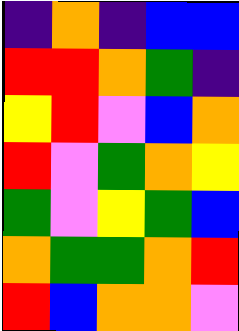[["indigo", "orange", "indigo", "blue", "blue"], ["red", "red", "orange", "green", "indigo"], ["yellow", "red", "violet", "blue", "orange"], ["red", "violet", "green", "orange", "yellow"], ["green", "violet", "yellow", "green", "blue"], ["orange", "green", "green", "orange", "red"], ["red", "blue", "orange", "orange", "violet"]]